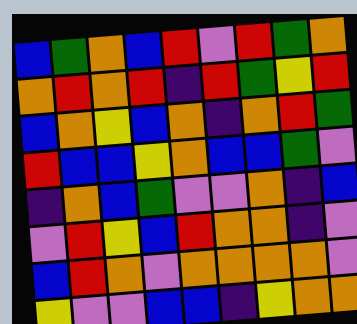[["blue", "green", "orange", "blue", "red", "violet", "red", "green", "orange"], ["orange", "red", "orange", "red", "indigo", "red", "green", "yellow", "red"], ["blue", "orange", "yellow", "blue", "orange", "indigo", "orange", "red", "green"], ["red", "blue", "blue", "yellow", "orange", "blue", "blue", "green", "violet"], ["indigo", "orange", "blue", "green", "violet", "violet", "orange", "indigo", "blue"], ["violet", "red", "yellow", "blue", "red", "orange", "orange", "indigo", "violet"], ["blue", "red", "orange", "violet", "orange", "orange", "orange", "orange", "violet"], ["yellow", "violet", "violet", "blue", "blue", "indigo", "yellow", "orange", "orange"]]